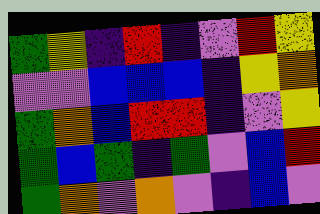[["green", "yellow", "indigo", "red", "indigo", "violet", "red", "yellow"], ["violet", "violet", "blue", "blue", "blue", "indigo", "yellow", "orange"], ["green", "orange", "blue", "red", "red", "indigo", "violet", "yellow"], ["green", "blue", "green", "indigo", "green", "violet", "blue", "red"], ["green", "orange", "violet", "orange", "violet", "indigo", "blue", "violet"]]